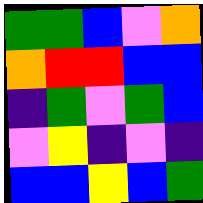[["green", "green", "blue", "violet", "orange"], ["orange", "red", "red", "blue", "blue"], ["indigo", "green", "violet", "green", "blue"], ["violet", "yellow", "indigo", "violet", "indigo"], ["blue", "blue", "yellow", "blue", "green"]]